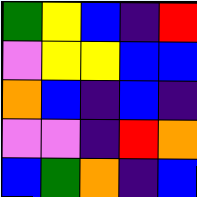[["green", "yellow", "blue", "indigo", "red"], ["violet", "yellow", "yellow", "blue", "blue"], ["orange", "blue", "indigo", "blue", "indigo"], ["violet", "violet", "indigo", "red", "orange"], ["blue", "green", "orange", "indigo", "blue"]]